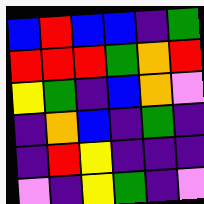[["blue", "red", "blue", "blue", "indigo", "green"], ["red", "red", "red", "green", "orange", "red"], ["yellow", "green", "indigo", "blue", "orange", "violet"], ["indigo", "orange", "blue", "indigo", "green", "indigo"], ["indigo", "red", "yellow", "indigo", "indigo", "indigo"], ["violet", "indigo", "yellow", "green", "indigo", "violet"]]